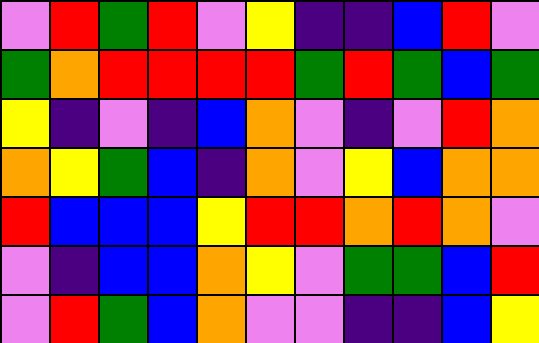[["violet", "red", "green", "red", "violet", "yellow", "indigo", "indigo", "blue", "red", "violet"], ["green", "orange", "red", "red", "red", "red", "green", "red", "green", "blue", "green"], ["yellow", "indigo", "violet", "indigo", "blue", "orange", "violet", "indigo", "violet", "red", "orange"], ["orange", "yellow", "green", "blue", "indigo", "orange", "violet", "yellow", "blue", "orange", "orange"], ["red", "blue", "blue", "blue", "yellow", "red", "red", "orange", "red", "orange", "violet"], ["violet", "indigo", "blue", "blue", "orange", "yellow", "violet", "green", "green", "blue", "red"], ["violet", "red", "green", "blue", "orange", "violet", "violet", "indigo", "indigo", "blue", "yellow"]]